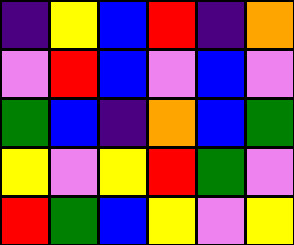[["indigo", "yellow", "blue", "red", "indigo", "orange"], ["violet", "red", "blue", "violet", "blue", "violet"], ["green", "blue", "indigo", "orange", "blue", "green"], ["yellow", "violet", "yellow", "red", "green", "violet"], ["red", "green", "blue", "yellow", "violet", "yellow"]]